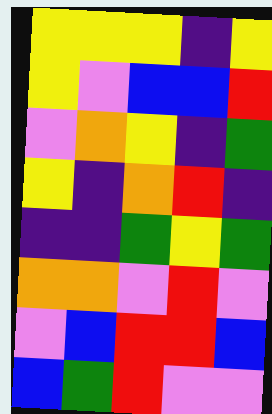[["yellow", "yellow", "yellow", "indigo", "yellow"], ["yellow", "violet", "blue", "blue", "red"], ["violet", "orange", "yellow", "indigo", "green"], ["yellow", "indigo", "orange", "red", "indigo"], ["indigo", "indigo", "green", "yellow", "green"], ["orange", "orange", "violet", "red", "violet"], ["violet", "blue", "red", "red", "blue"], ["blue", "green", "red", "violet", "violet"]]